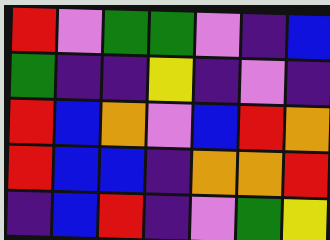[["red", "violet", "green", "green", "violet", "indigo", "blue"], ["green", "indigo", "indigo", "yellow", "indigo", "violet", "indigo"], ["red", "blue", "orange", "violet", "blue", "red", "orange"], ["red", "blue", "blue", "indigo", "orange", "orange", "red"], ["indigo", "blue", "red", "indigo", "violet", "green", "yellow"]]